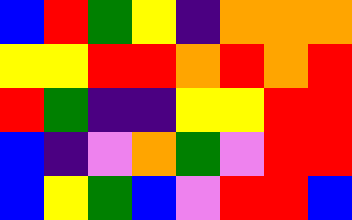[["blue", "red", "green", "yellow", "indigo", "orange", "orange", "orange"], ["yellow", "yellow", "red", "red", "orange", "red", "orange", "red"], ["red", "green", "indigo", "indigo", "yellow", "yellow", "red", "red"], ["blue", "indigo", "violet", "orange", "green", "violet", "red", "red"], ["blue", "yellow", "green", "blue", "violet", "red", "red", "blue"]]